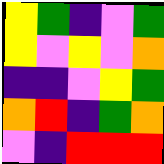[["yellow", "green", "indigo", "violet", "green"], ["yellow", "violet", "yellow", "violet", "orange"], ["indigo", "indigo", "violet", "yellow", "green"], ["orange", "red", "indigo", "green", "orange"], ["violet", "indigo", "red", "red", "red"]]